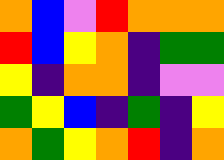[["orange", "blue", "violet", "red", "orange", "orange", "orange"], ["red", "blue", "yellow", "orange", "indigo", "green", "green"], ["yellow", "indigo", "orange", "orange", "indigo", "violet", "violet"], ["green", "yellow", "blue", "indigo", "green", "indigo", "yellow"], ["orange", "green", "yellow", "orange", "red", "indigo", "orange"]]